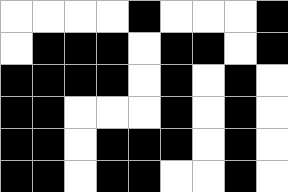[["white", "white", "white", "white", "black", "white", "white", "white", "black"], ["white", "black", "black", "black", "white", "black", "black", "white", "black"], ["black", "black", "black", "black", "white", "black", "white", "black", "white"], ["black", "black", "white", "white", "white", "black", "white", "black", "white"], ["black", "black", "white", "black", "black", "black", "white", "black", "white"], ["black", "black", "white", "black", "black", "white", "white", "black", "white"]]